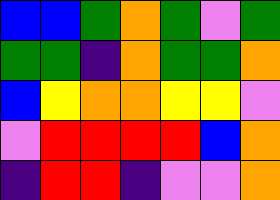[["blue", "blue", "green", "orange", "green", "violet", "green"], ["green", "green", "indigo", "orange", "green", "green", "orange"], ["blue", "yellow", "orange", "orange", "yellow", "yellow", "violet"], ["violet", "red", "red", "red", "red", "blue", "orange"], ["indigo", "red", "red", "indigo", "violet", "violet", "orange"]]